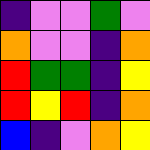[["indigo", "violet", "violet", "green", "violet"], ["orange", "violet", "violet", "indigo", "orange"], ["red", "green", "green", "indigo", "yellow"], ["red", "yellow", "red", "indigo", "orange"], ["blue", "indigo", "violet", "orange", "yellow"]]